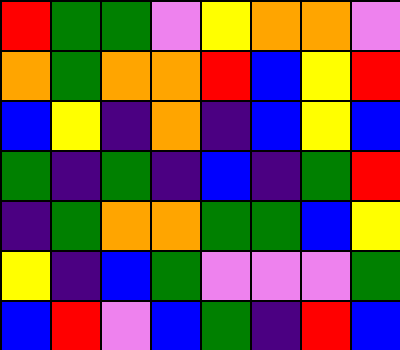[["red", "green", "green", "violet", "yellow", "orange", "orange", "violet"], ["orange", "green", "orange", "orange", "red", "blue", "yellow", "red"], ["blue", "yellow", "indigo", "orange", "indigo", "blue", "yellow", "blue"], ["green", "indigo", "green", "indigo", "blue", "indigo", "green", "red"], ["indigo", "green", "orange", "orange", "green", "green", "blue", "yellow"], ["yellow", "indigo", "blue", "green", "violet", "violet", "violet", "green"], ["blue", "red", "violet", "blue", "green", "indigo", "red", "blue"]]